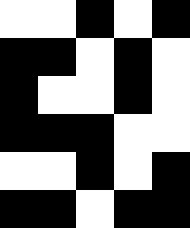[["white", "white", "black", "white", "black"], ["black", "black", "white", "black", "white"], ["black", "white", "white", "black", "white"], ["black", "black", "black", "white", "white"], ["white", "white", "black", "white", "black"], ["black", "black", "white", "black", "black"]]